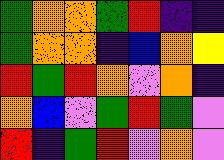[["green", "orange", "orange", "green", "red", "indigo", "indigo"], ["green", "orange", "orange", "indigo", "blue", "orange", "yellow"], ["red", "green", "red", "orange", "violet", "orange", "indigo"], ["orange", "blue", "violet", "green", "red", "green", "violet"], ["red", "indigo", "green", "red", "violet", "orange", "violet"]]